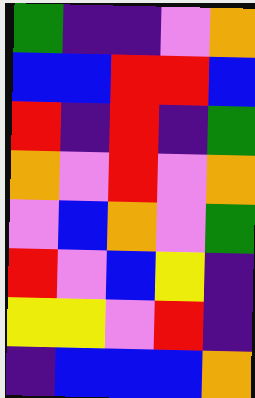[["green", "indigo", "indigo", "violet", "orange"], ["blue", "blue", "red", "red", "blue"], ["red", "indigo", "red", "indigo", "green"], ["orange", "violet", "red", "violet", "orange"], ["violet", "blue", "orange", "violet", "green"], ["red", "violet", "blue", "yellow", "indigo"], ["yellow", "yellow", "violet", "red", "indigo"], ["indigo", "blue", "blue", "blue", "orange"]]